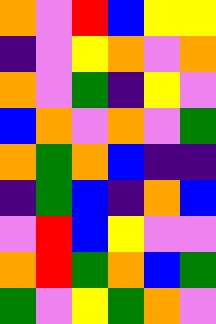[["orange", "violet", "red", "blue", "yellow", "yellow"], ["indigo", "violet", "yellow", "orange", "violet", "orange"], ["orange", "violet", "green", "indigo", "yellow", "violet"], ["blue", "orange", "violet", "orange", "violet", "green"], ["orange", "green", "orange", "blue", "indigo", "indigo"], ["indigo", "green", "blue", "indigo", "orange", "blue"], ["violet", "red", "blue", "yellow", "violet", "violet"], ["orange", "red", "green", "orange", "blue", "green"], ["green", "violet", "yellow", "green", "orange", "violet"]]